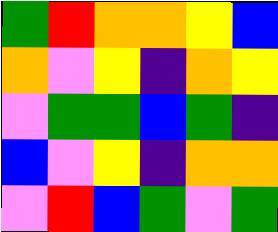[["green", "red", "orange", "orange", "yellow", "blue"], ["orange", "violet", "yellow", "indigo", "orange", "yellow"], ["violet", "green", "green", "blue", "green", "indigo"], ["blue", "violet", "yellow", "indigo", "orange", "orange"], ["violet", "red", "blue", "green", "violet", "green"]]